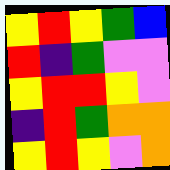[["yellow", "red", "yellow", "green", "blue"], ["red", "indigo", "green", "violet", "violet"], ["yellow", "red", "red", "yellow", "violet"], ["indigo", "red", "green", "orange", "orange"], ["yellow", "red", "yellow", "violet", "orange"]]